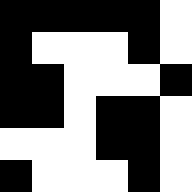[["black", "black", "black", "black", "black", "white"], ["black", "white", "white", "white", "black", "white"], ["black", "black", "white", "white", "white", "black"], ["black", "black", "white", "black", "black", "white"], ["white", "white", "white", "black", "black", "white"], ["black", "white", "white", "white", "black", "white"]]